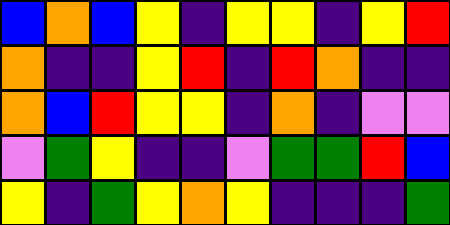[["blue", "orange", "blue", "yellow", "indigo", "yellow", "yellow", "indigo", "yellow", "red"], ["orange", "indigo", "indigo", "yellow", "red", "indigo", "red", "orange", "indigo", "indigo"], ["orange", "blue", "red", "yellow", "yellow", "indigo", "orange", "indigo", "violet", "violet"], ["violet", "green", "yellow", "indigo", "indigo", "violet", "green", "green", "red", "blue"], ["yellow", "indigo", "green", "yellow", "orange", "yellow", "indigo", "indigo", "indigo", "green"]]